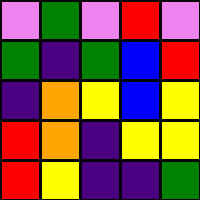[["violet", "green", "violet", "red", "violet"], ["green", "indigo", "green", "blue", "red"], ["indigo", "orange", "yellow", "blue", "yellow"], ["red", "orange", "indigo", "yellow", "yellow"], ["red", "yellow", "indigo", "indigo", "green"]]